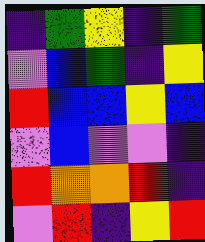[["indigo", "green", "yellow", "indigo", "green"], ["violet", "blue", "green", "indigo", "yellow"], ["red", "blue", "blue", "yellow", "blue"], ["violet", "blue", "violet", "violet", "indigo"], ["red", "orange", "orange", "red", "indigo"], ["violet", "red", "indigo", "yellow", "red"]]